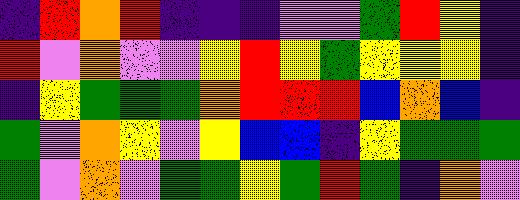[["indigo", "red", "orange", "red", "indigo", "indigo", "indigo", "violet", "violet", "green", "red", "yellow", "indigo"], ["red", "violet", "orange", "violet", "violet", "yellow", "red", "yellow", "green", "yellow", "yellow", "yellow", "indigo"], ["indigo", "yellow", "green", "green", "green", "orange", "red", "red", "red", "blue", "orange", "blue", "indigo"], ["green", "violet", "orange", "yellow", "violet", "yellow", "blue", "blue", "indigo", "yellow", "green", "green", "green"], ["green", "violet", "orange", "violet", "green", "green", "yellow", "green", "red", "green", "indigo", "orange", "violet"]]